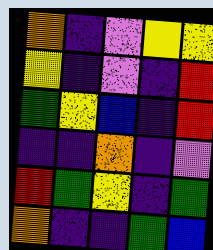[["orange", "indigo", "violet", "yellow", "yellow"], ["yellow", "indigo", "violet", "indigo", "red"], ["green", "yellow", "blue", "indigo", "red"], ["indigo", "indigo", "orange", "indigo", "violet"], ["red", "green", "yellow", "indigo", "green"], ["orange", "indigo", "indigo", "green", "blue"]]